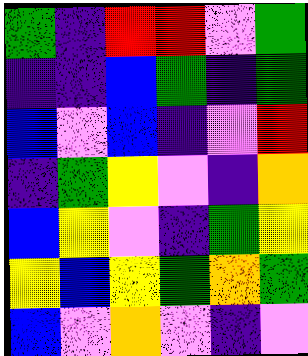[["green", "indigo", "red", "red", "violet", "green"], ["indigo", "indigo", "blue", "green", "indigo", "green"], ["blue", "violet", "blue", "indigo", "violet", "red"], ["indigo", "green", "yellow", "violet", "indigo", "orange"], ["blue", "yellow", "violet", "indigo", "green", "yellow"], ["yellow", "blue", "yellow", "green", "orange", "green"], ["blue", "violet", "orange", "violet", "indigo", "violet"]]